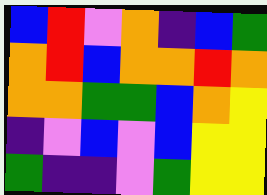[["blue", "red", "violet", "orange", "indigo", "blue", "green"], ["orange", "red", "blue", "orange", "orange", "red", "orange"], ["orange", "orange", "green", "green", "blue", "orange", "yellow"], ["indigo", "violet", "blue", "violet", "blue", "yellow", "yellow"], ["green", "indigo", "indigo", "violet", "green", "yellow", "yellow"]]